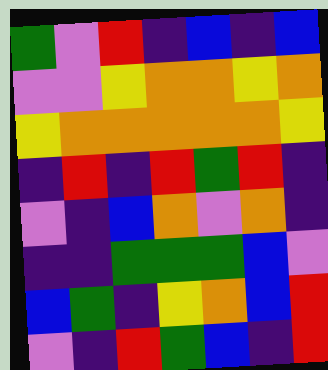[["green", "violet", "red", "indigo", "blue", "indigo", "blue"], ["violet", "violet", "yellow", "orange", "orange", "yellow", "orange"], ["yellow", "orange", "orange", "orange", "orange", "orange", "yellow"], ["indigo", "red", "indigo", "red", "green", "red", "indigo"], ["violet", "indigo", "blue", "orange", "violet", "orange", "indigo"], ["indigo", "indigo", "green", "green", "green", "blue", "violet"], ["blue", "green", "indigo", "yellow", "orange", "blue", "red"], ["violet", "indigo", "red", "green", "blue", "indigo", "red"]]